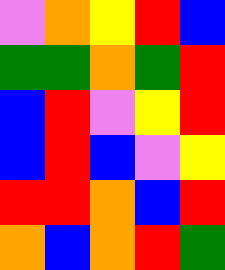[["violet", "orange", "yellow", "red", "blue"], ["green", "green", "orange", "green", "red"], ["blue", "red", "violet", "yellow", "red"], ["blue", "red", "blue", "violet", "yellow"], ["red", "red", "orange", "blue", "red"], ["orange", "blue", "orange", "red", "green"]]